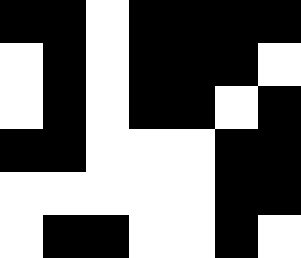[["black", "black", "white", "black", "black", "black", "black"], ["white", "black", "white", "black", "black", "black", "white"], ["white", "black", "white", "black", "black", "white", "black"], ["black", "black", "white", "white", "white", "black", "black"], ["white", "white", "white", "white", "white", "black", "black"], ["white", "black", "black", "white", "white", "black", "white"]]